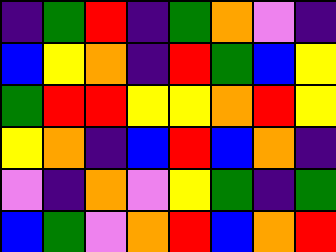[["indigo", "green", "red", "indigo", "green", "orange", "violet", "indigo"], ["blue", "yellow", "orange", "indigo", "red", "green", "blue", "yellow"], ["green", "red", "red", "yellow", "yellow", "orange", "red", "yellow"], ["yellow", "orange", "indigo", "blue", "red", "blue", "orange", "indigo"], ["violet", "indigo", "orange", "violet", "yellow", "green", "indigo", "green"], ["blue", "green", "violet", "orange", "red", "blue", "orange", "red"]]